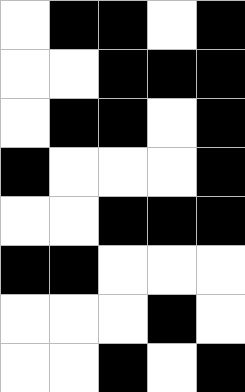[["white", "black", "black", "white", "black"], ["white", "white", "black", "black", "black"], ["white", "black", "black", "white", "black"], ["black", "white", "white", "white", "black"], ["white", "white", "black", "black", "black"], ["black", "black", "white", "white", "white"], ["white", "white", "white", "black", "white"], ["white", "white", "black", "white", "black"]]